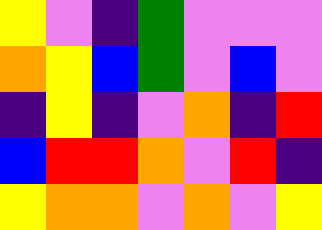[["yellow", "violet", "indigo", "green", "violet", "violet", "violet"], ["orange", "yellow", "blue", "green", "violet", "blue", "violet"], ["indigo", "yellow", "indigo", "violet", "orange", "indigo", "red"], ["blue", "red", "red", "orange", "violet", "red", "indigo"], ["yellow", "orange", "orange", "violet", "orange", "violet", "yellow"]]